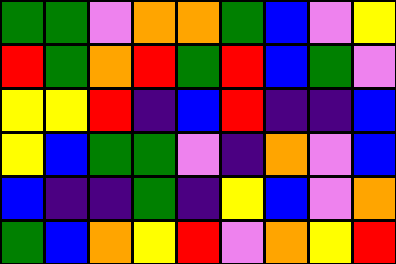[["green", "green", "violet", "orange", "orange", "green", "blue", "violet", "yellow"], ["red", "green", "orange", "red", "green", "red", "blue", "green", "violet"], ["yellow", "yellow", "red", "indigo", "blue", "red", "indigo", "indigo", "blue"], ["yellow", "blue", "green", "green", "violet", "indigo", "orange", "violet", "blue"], ["blue", "indigo", "indigo", "green", "indigo", "yellow", "blue", "violet", "orange"], ["green", "blue", "orange", "yellow", "red", "violet", "orange", "yellow", "red"]]